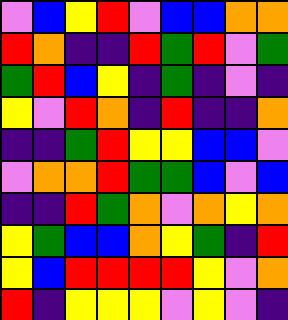[["violet", "blue", "yellow", "red", "violet", "blue", "blue", "orange", "orange"], ["red", "orange", "indigo", "indigo", "red", "green", "red", "violet", "green"], ["green", "red", "blue", "yellow", "indigo", "green", "indigo", "violet", "indigo"], ["yellow", "violet", "red", "orange", "indigo", "red", "indigo", "indigo", "orange"], ["indigo", "indigo", "green", "red", "yellow", "yellow", "blue", "blue", "violet"], ["violet", "orange", "orange", "red", "green", "green", "blue", "violet", "blue"], ["indigo", "indigo", "red", "green", "orange", "violet", "orange", "yellow", "orange"], ["yellow", "green", "blue", "blue", "orange", "yellow", "green", "indigo", "red"], ["yellow", "blue", "red", "red", "red", "red", "yellow", "violet", "orange"], ["red", "indigo", "yellow", "yellow", "yellow", "violet", "yellow", "violet", "indigo"]]